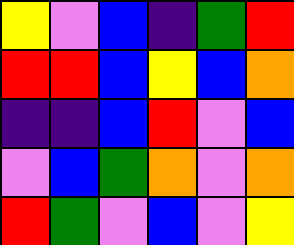[["yellow", "violet", "blue", "indigo", "green", "red"], ["red", "red", "blue", "yellow", "blue", "orange"], ["indigo", "indigo", "blue", "red", "violet", "blue"], ["violet", "blue", "green", "orange", "violet", "orange"], ["red", "green", "violet", "blue", "violet", "yellow"]]